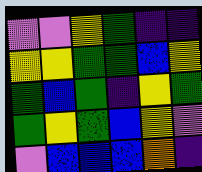[["violet", "violet", "yellow", "green", "indigo", "indigo"], ["yellow", "yellow", "green", "green", "blue", "yellow"], ["green", "blue", "green", "indigo", "yellow", "green"], ["green", "yellow", "green", "blue", "yellow", "violet"], ["violet", "blue", "blue", "blue", "orange", "indigo"]]